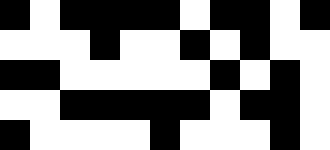[["black", "white", "black", "black", "black", "black", "white", "black", "black", "white", "black"], ["white", "white", "white", "black", "white", "white", "black", "white", "black", "white", "white"], ["black", "black", "white", "white", "white", "white", "white", "black", "white", "black", "white"], ["white", "white", "black", "black", "black", "black", "black", "white", "black", "black", "white"], ["black", "white", "white", "white", "white", "black", "white", "white", "white", "black", "white"]]